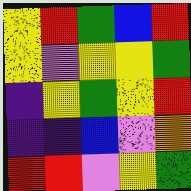[["yellow", "red", "green", "blue", "red"], ["yellow", "violet", "yellow", "yellow", "green"], ["indigo", "yellow", "green", "yellow", "red"], ["indigo", "indigo", "blue", "violet", "orange"], ["red", "red", "violet", "yellow", "green"]]